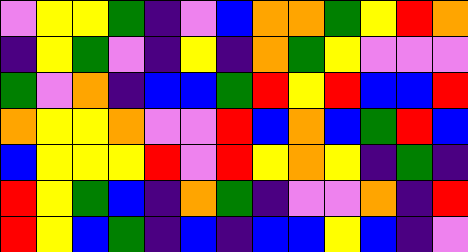[["violet", "yellow", "yellow", "green", "indigo", "violet", "blue", "orange", "orange", "green", "yellow", "red", "orange"], ["indigo", "yellow", "green", "violet", "indigo", "yellow", "indigo", "orange", "green", "yellow", "violet", "violet", "violet"], ["green", "violet", "orange", "indigo", "blue", "blue", "green", "red", "yellow", "red", "blue", "blue", "red"], ["orange", "yellow", "yellow", "orange", "violet", "violet", "red", "blue", "orange", "blue", "green", "red", "blue"], ["blue", "yellow", "yellow", "yellow", "red", "violet", "red", "yellow", "orange", "yellow", "indigo", "green", "indigo"], ["red", "yellow", "green", "blue", "indigo", "orange", "green", "indigo", "violet", "violet", "orange", "indigo", "red"], ["red", "yellow", "blue", "green", "indigo", "blue", "indigo", "blue", "blue", "yellow", "blue", "indigo", "violet"]]